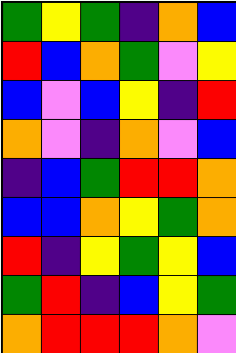[["green", "yellow", "green", "indigo", "orange", "blue"], ["red", "blue", "orange", "green", "violet", "yellow"], ["blue", "violet", "blue", "yellow", "indigo", "red"], ["orange", "violet", "indigo", "orange", "violet", "blue"], ["indigo", "blue", "green", "red", "red", "orange"], ["blue", "blue", "orange", "yellow", "green", "orange"], ["red", "indigo", "yellow", "green", "yellow", "blue"], ["green", "red", "indigo", "blue", "yellow", "green"], ["orange", "red", "red", "red", "orange", "violet"]]